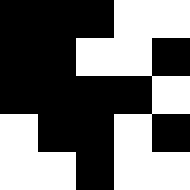[["black", "black", "black", "white", "white"], ["black", "black", "white", "white", "black"], ["black", "black", "black", "black", "white"], ["white", "black", "black", "white", "black"], ["white", "white", "black", "white", "white"]]